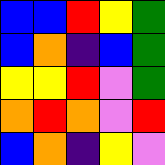[["blue", "blue", "red", "yellow", "green"], ["blue", "orange", "indigo", "blue", "green"], ["yellow", "yellow", "red", "violet", "green"], ["orange", "red", "orange", "violet", "red"], ["blue", "orange", "indigo", "yellow", "violet"]]